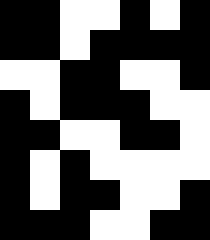[["black", "black", "white", "white", "black", "white", "black"], ["black", "black", "white", "black", "black", "black", "black"], ["white", "white", "black", "black", "white", "white", "black"], ["black", "white", "black", "black", "black", "white", "white"], ["black", "black", "white", "white", "black", "black", "white"], ["black", "white", "black", "white", "white", "white", "white"], ["black", "white", "black", "black", "white", "white", "black"], ["black", "black", "black", "white", "white", "black", "black"]]